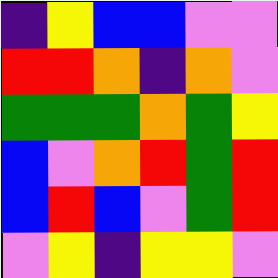[["indigo", "yellow", "blue", "blue", "violet", "violet"], ["red", "red", "orange", "indigo", "orange", "violet"], ["green", "green", "green", "orange", "green", "yellow"], ["blue", "violet", "orange", "red", "green", "red"], ["blue", "red", "blue", "violet", "green", "red"], ["violet", "yellow", "indigo", "yellow", "yellow", "violet"]]